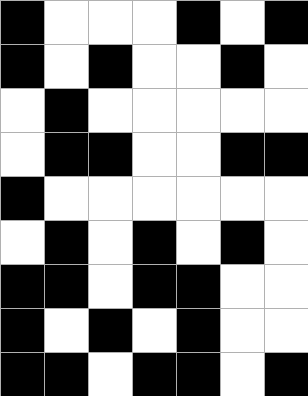[["black", "white", "white", "white", "black", "white", "black"], ["black", "white", "black", "white", "white", "black", "white"], ["white", "black", "white", "white", "white", "white", "white"], ["white", "black", "black", "white", "white", "black", "black"], ["black", "white", "white", "white", "white", "white", "white"], ["white", "black", "white", "black", "white", "black", "white"], ["black", "black", "white", "black", "black", "white", "white"], ["black", "white", "black", "white", "black", "white", "white"], ["black", "black", "white", "black", "black", "white", "black"]]